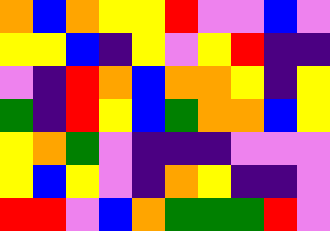[["orange", "blue", "orange", "yellow", "yellow", "red", "violet", "violet", "blue", "violet"], ["yellow", "yellow", "blue", "indigo", "yellow", "violet", "yellow", "red", "indigo", "indigo"], ["violet", "indigo", "red", "orange", "blue", "orange", "orange", "yellow", "indigo", "yellow"], ["green", "indigo", "red", "yellow", "blue", "green", "orange", "orange", "blue", "yellow"], ["yellow", "orange", "green", "violet", "indigo", "indigo", "indigo", "violet", "violet", "violet"], ["yellow", "blue", "yellow", "violet", "indigo", "orange", "yellow", "indigo", "indigo", "violet"], ["red", "red", "violet", "blue", "orange", "green", "green", "green", "red", "violet"]]